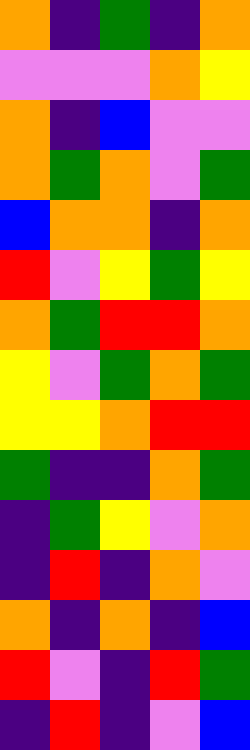[["orange", "indigo", "green", "indigo", "orange"], ["violet", "violet", "violet", "orange", "yellow"], ["orange", "indigo", "blue", "violet", "violet"], ["orange", "green", "orange", "violet", "green"], ["blue", "orange", "orange", "indigo", "orange"], ["red", "violet", "yellow", "green", "yellow"], ["orange", "green", "red", "red", "orange"], ["yellow", "violet", "green", "orange", "green"], ["yellow", "yellow", "orange", "red", "red"], ["green", "indigo", "indigo", "orange", "green"], ["indigo", "green", "yellow", "violet", "orange"], ["indigo", "red", "indigo", "orange", "violet"], ["orange", "indigo", "orange", "indigo", "blue"], ["red", "violet", "indigo", "red", "green"], ["indigo", "red", "indigo", "violet", "blue"]]